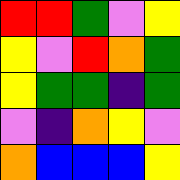[["red", "red", "green", "violet", "yellow"], ["yellow", "violet", "red", "orange", "green"], ["yellow", "green", "green", "indigo", "green"], ["violet", "indigo", "orange", "yellow", "violet"], ["orange", "blue", "blue", "blue", "yellow"]]